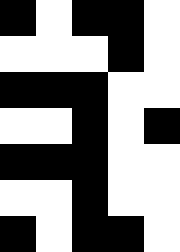[["black", "white", "black", "black", "white"], ["white", "white", "white", "black", "white"], ["black", "black", "black", "white", "white"], ["white", "white", "black", "white", "black"], ["black", "black", "black", "white", "white"], ["white", "white", "black", "white", "white"], ["black", "white", "black", "black", "white"]]